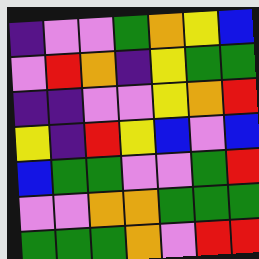[["indigo", "violet", "violet", "green", "orange", "yellow", "blue"], ["violet", "red", "orange", "indigo", "yellow", "green", "green"], ["indigo", "indigo", "violet", "violet", "yellow", "orange", "red"], ["yellow", "indigo", "red", "yellow", "blue", "violet", "blue"], ["blue", "green", "green", "violet", "violet", "green", "red"], ["violet", "violet", "orange", "orange", "green", "green", "green"], ["green", "green", "green", "orange", "violet", "red", "red"]]